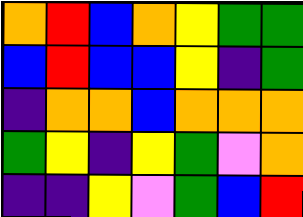[["orange", "red", "blue", "orange", "yellow", "green", "green"], ["blue", "red", "blue", "blue", "yellow", "indigo", "green"], ["indigo", "orange", "orange", "blue", "orange", "orange", "orange"], ["green", "yellow", "indigo", "yellow", "green", "violet", "orange"], ["indigo", "indigo", "yellow", "violet", "green", "blue", "red"]]